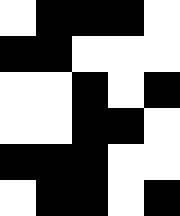[["white", "black", "black", "black", "white"], ["black", "black", "white", "white", "white"], ["white", "white", "black", "white", "black"], ["white", "white", "black", "black", "white"], ["black", "black", "black", "white", "white"], ["white", "black", "black", "white", "black"]]